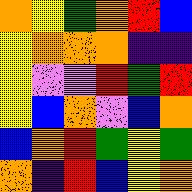[["orange", "yellow", "green", "orange", "red", "blue"], ["yellow", "orange", "orange", "orange", "indigo", "indigo"], ["yellow", "violet", "violet", "red", "green", "red"], ["yellow", "blue", "orange", "violet", "blue", "orange"], ["blue", "orange", "red", "green", "yellow", "green"], ["orange", "indigo", "red", "blue", "yellow", "orange"]]